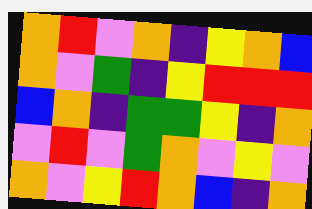[["orange", "red", "violet", "orange", "indigo", "yellow", "orange", "blue"], ["orange", "violet", "green", "indigo", "yellow", "red", "red", "red"], ["blue", "orange", "indigo", "green", "green", "yellow", "indigo", "orange"], ["violet", "red", "violet", "green", "orange", "violet", "yellow", "violet"], ["orange", "violet", "yellow", "red", "orange", "blue", "indigo", "orange"]]